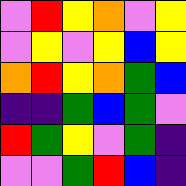[["violet", "red", "yellow", "orange", "violet", "yellow"], ["violet", "yellow", "violet", "yellow", "blue", "yellow"], ["orange", "red", "yellow", "orange", "green", "blue"], ["indigo", "indigo", "green", "blue", "green", "violet"], ["red", "green", "yellow", "violet", "green", "indigo"], ["violet", "violet", "green", "red", "blue", "indigo"]]